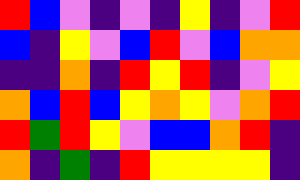[["red", "blue", "violet", "indigo", "violet", "indigo", "yellow", "indigo", "violet", "red"], ["blue", "indigo", "yellow", "violet", "blue", "red", "violet", "blue", "orange", "orange"], ["indigo", "indigo", "orange", "indigo", "red", "yellow", "red", "indigo", "violet", "yellow"], ["orange", "blue", "red", "blue", "yellow", "orange", "yellow", "violet", "orange", "red"], ["red", "green", "red", "yellow", "violet", "blue", "blue", "orange", "red", "indigo"], ["orange", "indigo", "green", "indigo", "red", "yellow", "yellow", "yellow", "yellow", "indigo"]]